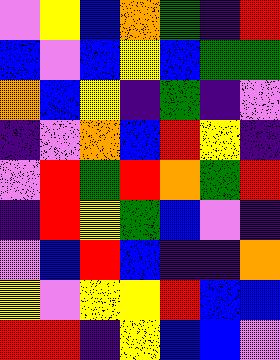[["violet", "yellow", "blue", "orange", "green", "indigo", "red"], ["blue", "violet", "blue", "yellow", "blue", "green", "green"], ["orange", "blue", "yellow", "indigo", "green", "indigo", "violet"], ["indigo", "violet", "orange", "blue", "red", "yellow", "indigo"], ["violet", "red", "green", "red", "orange", "green", "red"], ["indigo", "red", "yellow", "green", "blue", "violet", "indigo"], ["violet", "blue", "red", "blue", "indigo", "indigo", "orange"], ["yellow", "violet", "yellow", "yellow", "red", "blue", "blue"], ["red", "red", "indigo", "yellow", "blue", "blue", "violet"]]